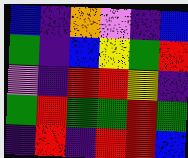[["blue", "indigo", "orange", "violet", "indigo", "blue"], ["green", "indigo", "blue", "yellow", "green", "red"], ["violet", "indigo", "red", "red", "yellow", "indigo"], ["green", "red", "green", "green", "red", "green"], ["indigo", "red", "indigo", "red", "red", "blue"]]